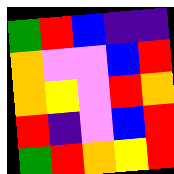[["green", "red", "blue", "indigo", "indigo"], ["orange", "violet", "violet", "blue", "red"], ["orange", "yellow", "violet", "red", "orange"], ["red", "indigo", "violet", "blue", "red"], ["green", "red", "orange", "yellow", "red"]]